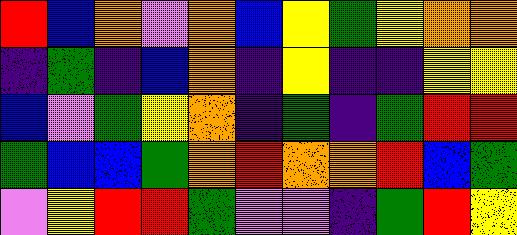[["red", "blue", "orange", "violet", "orange", "blue", "yellow", "green", "yellow", "orange", "orange"], ["indigo", "green", "indigo", "blue", "orange", "indigo", "yellow", "indigo", "indigo", "yellow", "yellow"], ["blue", "violet", "green", "yellow", "orange", "indigo", "green", "indigo", "green", "red", "red"], ["green", "blue", "blue", "green", "orange", "red", "orange", "orange", "red", "blue", "green"], ["violet", "yellow", "red", "red", "green", "violet", "violet", "indigo", "green", "red", "yellow"]]